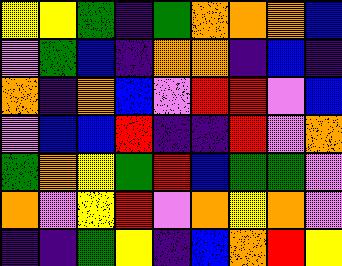[["yellow", "yellow", "green", "indigo", "green", "orange", "orange", "orange", "blue"], ["violet", "green", "blue", "indigo", "orange", "orange", "indigo", "blue", "indigo"], ["orange", "indigo", "orange", "blue", "violet", "red", "red", "violet", "blue"], ["violet", "blue", "blue", "red", "indigo", "indigo", "red", "violet", "orange"], ["green", "orange", "yellow", "green", "red", "blue", "green", "green", "violet"], ["orange", "violet", "yellow", "red", "violet", "orange", "yellow", "orange", "violet"], ["indigo", "indigo", "green", "yellow", "indigo", "blue", "orange", "red", "yellow"]]